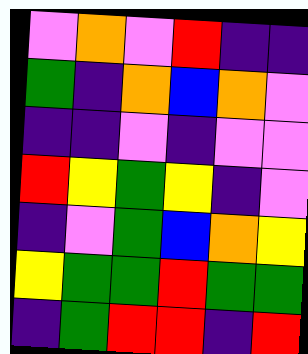[["violet", "orange", "violet", "red", "indigo", "indigo"], ["green", "indigo", "orange", "blue", "orange", "violet"], ["indigo", "indigo", "violet", "indigo", "violet", "violet"], ["red", "yellow", "green", "yellow", "indigo", "violet"], ["indigo", "violet", "green", "blue", "orange", "yellow"], ["yellow", "green", "green", "red", "green", "green"], ["indigo", "green", "red", "red", "indigo", "red"]]